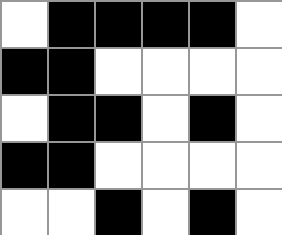[["white", "black", "black", "black", "black", "white"], ["black", "black", "white", "white", "white", "white"], ["white", "black", "black", "white", "black", "white"], ["black", "black", "white", "white", "white", "white"], ["white", "white", "black", "white", "black", "white"]]